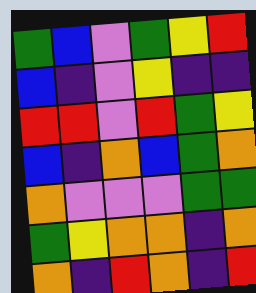[["green", "blue", "violet", "green", "yellow", "red"], ["blue", "indigo", "violet", "yellow", "indigo", "indigo"], ["red", "red", "violet", "red", "green", "yellow"], ["blue", "indigo", "orange", "blue", "green", "orange"], ["orange", "violet", "violet", "violet", "green", "green"], ["green", "yellow", "orange", "orange", "indigo", "orange"], ["orange", "indigo", "red", "orange", "indigo", "red"]]